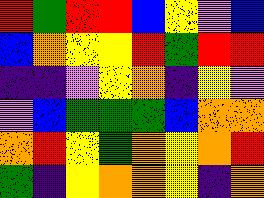[["red", "green", "red", "red", "blue", "yellow", "violet", "blue"], ["blue", "orange", "yellow", "yellow", "red", "green", "red", "red"], ["indigo", "indigo", "violet", "yellow", "orange", "indigo", "yellow", "violet"], ["violet", "blue", "green", "green", "green", "blue", "orange", "orange"], ["orange", "red", "yellow", "green", "orange", "yellow", "orange", "red"], ["green", "indigo", "yellow", "orange", "orange", "yellow", "indigo", "orange"]]